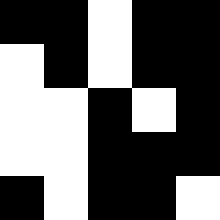[["black", "black", "white", "black", "black"], ["white", "black", "white", "black", "black"], ["white", "white", "black", "white", "black"], ["white", "white", "black", "black", "black"], ["black", "white", "black", "black", "white"]]